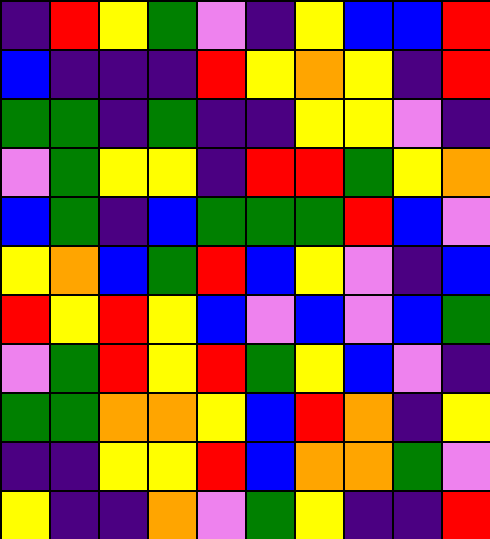[["indigo", "red", "yellow", "green", "violet", "indigo", "yellow", "blue", "blue", "red"], ["blue", "indigo", "indigo", "indigo", "red", "yellow", "orange", "yellow", "indigo", "red"], ["green", "green", "indigo", "green", "indigo", "indigo", "yellow", "yellow", "violet", "indigo"], ["violet", "green", "yellow", "yellow", "indigo", "red", "red", "green", "yellow", "orange"], ["blue", "green", "indigo", "blue", "green", "green", "green", "red", "blue", "violet"], ["yellow", "orange", "blue", "green", "red", "blue", "yellow", "violet", "indigo", "blue"], ["red", "yellow", "red", "yellow", "blue", "violet", "blue", "violet", "blue", "green"], ["violet", "green", "red", "yellow", "red", "green", "yellow", "blue", "violet", "indigo"], ["green", "green", "orange", "orange", "yellow", "blue", "red", "orange", "indigo", "yellow"], ["indigo", "indigo", "yellow", "yellow", "red", "blue", "orange", "orange", "green", "violet"], ["yellow", "indigo", "indigo", "orange", "violet", "green", "yellow", "indigo", "indigo", "red"]]